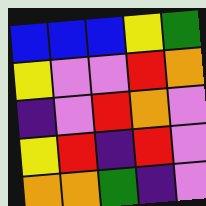[["blue", "blue", "blue", "yellow", "green"], ["yellow", "violet", "violet", "red", "orange"], ["indigo", "violet", "red", "orange", "violet"], ["yellow", "red", "indigo", "red", "violet"], ["orange", "orange", "green", "indigo", "violet"]]